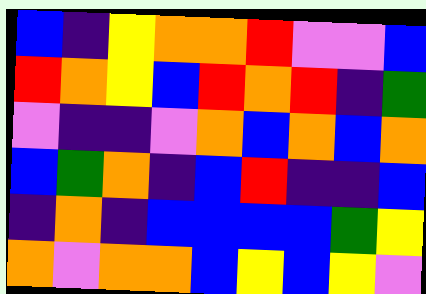[["blue", "indigo", "yellow", "orange", "orange", "red", "violet", "violet", "blue"], ["red", "orange", "yellow", "blue", "red", "orange", "red", "indigo", "green"], ["violet", "indigo", "indigo", "violet", "orange", "blue", "orange", "blue", "orange"], ["blue", "green", "orange", "indigo", "blue", "red", "indigo", "indigo", "blue"], ["indigo", "orange", "indigo", "blue", "blue", "blue", "blue", "green", "yellow"], ["orange", "violet", "orange", "orange", "blue", "yellow", "blue", "yellow", "violet"]]